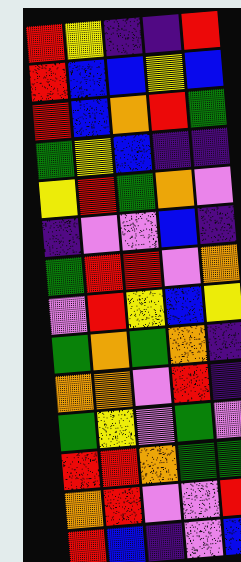[["red", "yellow", "indigo", "indigo", "red"], ["red", "blue", "blue", "yellow", "blue"], ["red", "blue", "orange", "red", "green"], ["green", "yellow", "blue", "indigo", "indigo"], ["yellow", "red", "green", "orange", "violet"], ["indigo", "violet", "violet", "blue", "indigo"], ["green", "red", "red", "violet", "orange"], ["violet", "red", "yellow", "blue", "yellow"], ["green", "orange", "green", "orange", "indigo"], ["orange", "orange", "violet", "red", "indigo"], ["green", "yellow", "violet", "green", "violet"], ["red", "red", "orange", "green", "green"], ["orange", "red", "violet", "violet", "red"], ["red", "blue", "indigo", "violet", "blue"]]